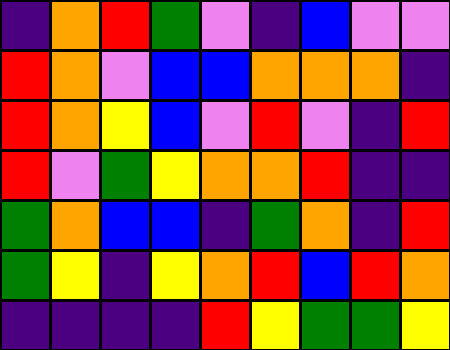[["indigo", "orange", "red", "green", "violet", "indigo", "blue", "violet", "violet"], ["red", "orange", "violet", "blue", "blue", "orange", "orange", "orange", "indigo"], ["red", "orange", "yellow", "blue", "violet", "red", "violet", "indigo", "red"], ["red", "violet", "green", "yellow", "orange", "orange", "red", "indigo", "indigo"], ["green", "orange", "blue", "blue", "indigo", "green", "orange", "indigo", "red"], ["green", "yellow", "indigo", "yellow", "orange", "red", "blue", "red", "orange"], ["indigo", "indigo", "indigo", "indigo", "red", "yellow", "green", "green", "yellow"]]